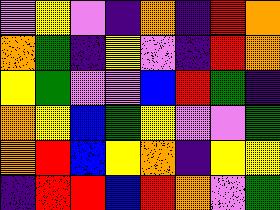[["violet", "yellow", "violet", "indigo", "orange", "indigo", "red", "orange"], ["orange", "green", "indigo", "yellow", "violet", "indigo", "red", "orange"], ["yellow", "green", "violet", "violet", "blue", "red", "green", "indigo"], ["orange", "yellow", "blue", "green", "yellow", "violet", "violet", "green"], ["orange", "red", "blue", "yellow", "orange", "indigo", "yellow", "yellow"], ["indigo", "red", "red", "blue", "red", "orange", "violet", "green"]]